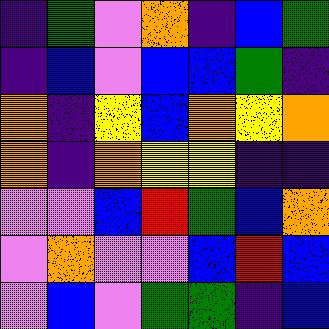[["indigo", "green", "violet", "orange", "indigo", "blue", "green"], ["indigo", "blue", "violet", "blue", "blue", "green", "indigo"], ["orange", "indigo", "yellow", "blue", "orange", "yellow", "orange"], ["orange", "indigo", "orange", "yellow", "yellow", "indigo", "indigo"], ["violet", "violet", "blue", "red", "green", "blue", "orange"], ["violet", "orange", "violet", "violet", "blue", "red", "blue"], ["violet", "blue", "violet", "green", "green", "indigo", "blue"]]